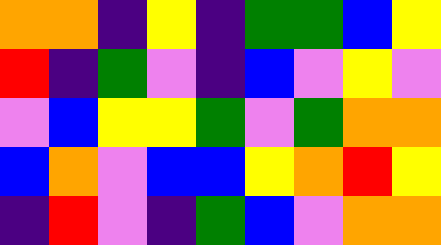[["orange", "orange", "indigo", "yellow", "indigo", "green", "green", "blue", "yellow"], ["red", "indigo", "green", "violet", "indigo", "blue", "violet", "yellow", "violet"], ["violet", "blue", "yellow", "yellow", "green", "violet", "green", "orange", "orange"], ["blue", "orange", "violet", "blue", "blue", "yellow", "orange", "red", "yellow"], ["indigo", "red", "violet", "indigo", "green", "blue", "violet", "orange", "orange"]]